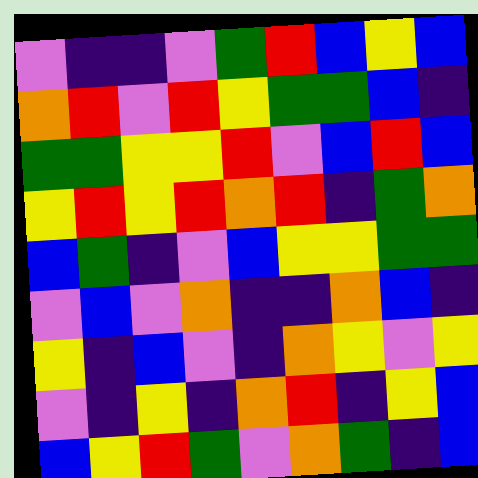[["violet", "indigo", "indigo", "violet", "green", "red", "blue", "yellow", "blue"], ["orange", "red", "violet", "red", "yellow", "green", "green", "blue", "indigo"], ["green", "green", "yellow", "yellow", "red", "violet", "blue", "red", "blue"], ["yellow", "red", "yellow", "red", "orange", "red", "indigo", "green", "orange"], ["blue", "green", "indigo", "violet", "blue", "yellow", "yellow", "green", "green"], ["violet", "blue", "violet", "orange", "indigo", "indigo", "orange", "blue", "indigo"], ["yellow", "indigo", "blue", "violet", "indigo", "orange", "yellow", "violet", "yellow"], ["violet", "indigo", "yellow", "indigo", "orange", "red", "indigo", "yellow", "blue"], ["blue", "yellow", "red", "green", "violet", "orange", "green", "indigo", "blue"]]